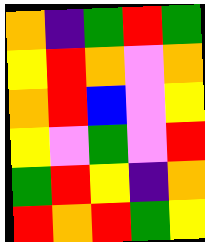[["orange", "indigo", "green", "red", "green"], ["yellow", "red", "orange", "violet", "orange"], ["orange", "red", "blue", "violet", "yellow"], ["yellow", "violet", "green", "violet", "red"], ["green", "red", "yellow", "indigo", "orange"], ["red", "orange", "red", "green", "yellow"]]